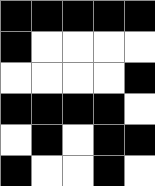[["black", "black", "black", "black", "black"], ["black", "white", "white", "white", "white"], ["white", "white", "white", "white", "black"], ["black", "black", "black", "black", "white"], ["white", "black", "white", "black", "black"], ["black", "white", "white", "black", "white"]]